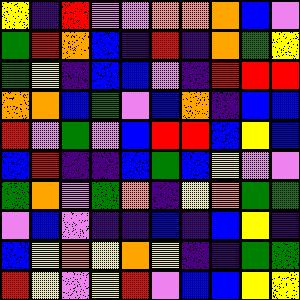[["yellow", "indigo", "red", "violet", "violet", "orange", "orange", "orange", "blue", "violet"], ["green", "red", "orange", "blue", "indigo", "red", "indigo", "orange", "green", "yellow"], ["green", "yellow", "indigo", "blue", "blue", "violet", "indigo", "red", "red", "red"], ["orange", "orange", "blue", "green", "violet", "blue", "orange", "indigo", "blue", "blue"], ["red", "violet", "green", "violet", "blue", "red", "red", "blue", "yellow", "blue"], ["blue", "red", "indigo", "indigo", "blue", "green", "blue", "yellow", "violet", "violet"], ["green", "orange", "violet", "green", "orange", "indigo", "yellow", "orange", "green", "green"], ["violet", "blue", "violet", "indigo", "indigo", "blue", "indigo", "blue", "yellow", "indigo"], ["blue", "yellow", "orange", "yellow", "orange", "yellow", "indigo", "indigo", "green", "green"], ["red", "yellow", "violet", "yellow", "red", "violet", "blue", "blue", "yellow", "yellow"]]